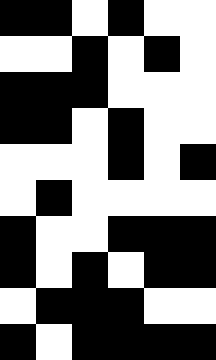[["black", "black", "white", "black", "white", "white"], ["white", "white", "black", "white", "black", "white"], ["black", "black", "black", "white", "white", "white"], ["black", "black", "white", "black", "white", "white"], ["white", "white", "white", "black", "white", "black"], ["white", "black", "white", "white", "white", "white"], ["black", "white", "white", "black", "black", "black"], ["black", "white", "black", "white", "black", "black"], ["white", "black", "black", "black", "white", "white"], ["black", "white", "black", "black", "black", "black"]]